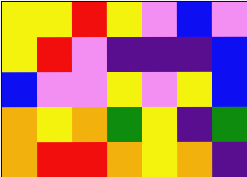[["yellow", "yellow", "red", "yellow", "violet", "blue", "violet"], ["yellow", "red", "violet", "indigo", "indigo", "indigo", "blue"], ["blue", "violet", "violet", "yellow", "violet", "yellow", "blue"], ["orange", "yellow", "orange", "green", "yellow", "indigo", "green"], ["orange", "red", "red", "orange", "yellow", "orange", "indigo"]]